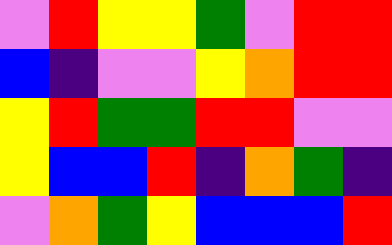[["violet", "red", "yellow", "yellow", "green", "violet", "red", "red"], ["blue", "indigo", "violet", "violet", "yellow", "orange", "red", "red"], ["yellow", "red", "green", "green", "red", "red", "violet", "violet"], ["yellow", "blue", "blue", "red", "indigo", "orange", "green", "indigo"], ["violet", "orange", "green", "yellow", "blue", "blue", "blue", "red"]]